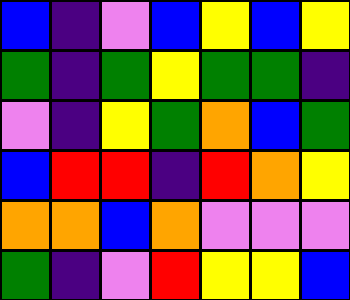[["blue", "indigo", "violet", "blue", "yellow", "blue", "yellow"], ["green", "indigo", "green", "yellow", "green", "green", "indigo"], ["violet", "indigo", "yellow", "green", "orange", "blue", "green"], ["blue", "red", "red", "indigo", "red", "orange", "yellow"], ["orange", "orange", "blue", "orange", "violet", "violet", "violet"], ["green", "indigo", "violet", "red", "yellow", "yellow", "blue"]]